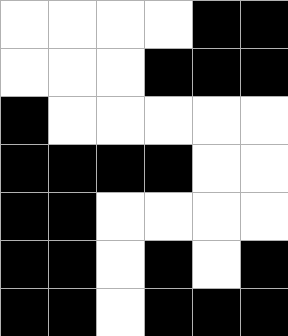[["white", "white", "white", "white", "black", "black"], ["white", "white", "white", "black", "black", "black"], ["black", "white", "white", "white", "white", "white"], ["black", "black", "black", "black", "white", "white"], ["black", "black", "white", "white", "white", "white"], ["black", "black", "white", "black", "white", "black"], ["black", "black", "white", "black", "black", "black"]]